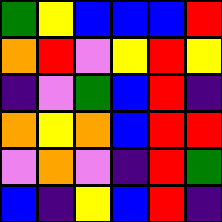[["green", "yellow", "blue", "blue", "blue", "red"], ["orange", "red", "violet", "yellow", "red", "yellow"], ["indigo", "violet", "green", "blue", "red", "indigo"], ["orange", "yellow", "orange", "blue", "red", "red"], ["violet", "orange", "violet", "indigo", "red", "green"], ["blue", "indigo", "yellow", "blue", "red", "indigo"]]